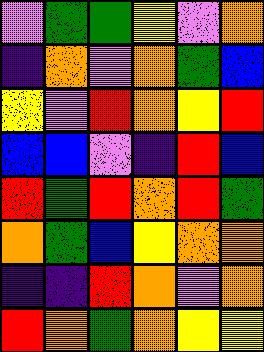[["violet", "green", "green", "yellow", "violet", "orange"], ["indigo", "orange", "violet", "orange", "green", "blue"], ["yellow", "violet", "red", "orange", "yellow", "red"], ["blue", "blue", "violet", "indigo", "red", "blue"], ["red", "green", "red", "orange", "red", "green"], ["orange", "green", "blue", "yellow", "orange", "orange"], ["indigo", "indigo", "red", "orange", "violet", "orange"], ["red", "orange", "green", "orange", "yellow", "yellow"]]